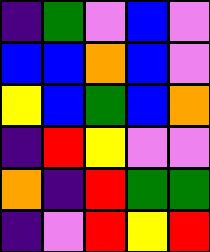[["indigo", "green", "violet", "blue", "violet"], ["blue", "blue", "orange", "blue", "violet"], ["yellow", "blue", "green", "blue", "orange"], ["indigo", "red", "yellow", "violet", "violet"], ["orange", "indigo", "red", "green", "green"], ["indigo", "violet", "red", "yellow", "red"]]